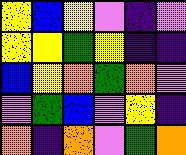[["yellow", "blue", "yellow", "violet", "indigo", "violet"], ["yellow", "yellow", "green", "yellow", "indigo", "indigo"], ["blue", "yellow", "orange", "green", "orange", "violet"], ["violet", "green", "blue", "violet", "yellow", "indigo"], ["orange", "indigo", "orange", "violet", "green", "orange"]]